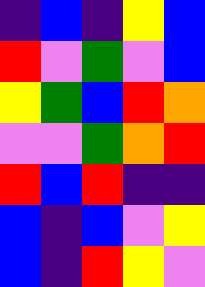[["indigo", "blue", "indigo", "yellow", "blue"], ["red", "violet", "green", "violet", "blue"], ["yellow", "green", "blue", "red", "orange"], ["violet", "violet", "green", "orange", "red"], ["red", "blue", "red", "indigo", "indigo"], ["blue", "indigo", "blue", "violet", "yellow"], ["blue", "indigo", "red", "yellow", "violet"]]